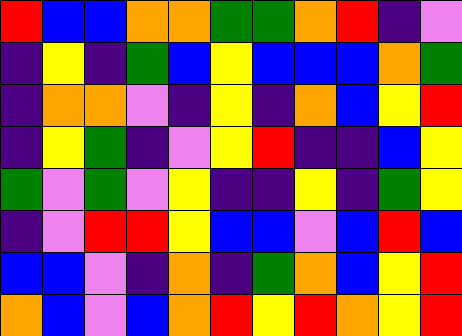[["red", "blue", "blue", "orange", "orange", "green", "green", "orange", "red", "indigo", "violet"], ["indigo", "yellow", "indigo", "green", "blue", "yellow", "blue", "blue", "blue", "orange", "green"], ["indigo", "orange", "orange", "violet", "indigo", "yellow", "indigo", "orange", "blue", "yellow", "red"], ["indigo", "yellow", "green", "indigo", "violet", "yellow", "red", "indigo", "indigo", "blue", "yellow"], ["green", "violet", "green", "violet", "yellow", "indigo", "indigo", "yellow", "indigo", "green", "yellow"], ["indigo", "violet", "red", "red", "yellow", "blue", "blue", "violet", "blue", "red", "blue"], ["blue", "blue", "violet", "indigo", "orange", "indigo", "green", "orange", "blue", "yellow", "red"], ["orange", "blue", "violet", "blue", "orange", "red", "yellow", "red", "orange", "yellow", "red"]]